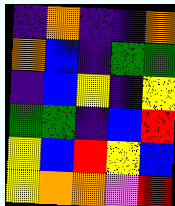[["indigo", "orange", "indigo", "indigo", "orange"], ["orange", "blue", "indigo", "green", "green"], ["indigo", "blue", "yellow", "indigo", "yellow"], ["green", "green", "indigo", "blue", "red"], ["yellow", "blue", "red", "yellow", "blue"], ["yellow", "orange", "orange", "violet", "red"]]